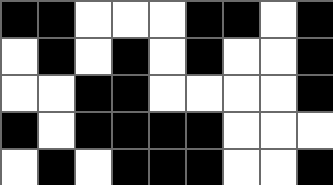[["black", "black", "white", "white", "white", "black", "black", "white", "black"], ["white", "black", "white", "black", "white", "black", "white", "white", "black"], ["white", "white", "black", "black", "white", "white", "white", "white", "black"], ["black", "white", "black", "black", "black", "black", "white", "white", "white"], ["white", "black", "white", "black", "black", "black", "white", "white", "black"]]